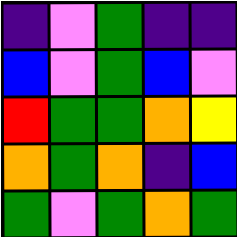[["indigo", "violet", "green", "indigo", "indigo"], ["blue", "violet", "green", "blue", "violet"], ["red", "green", "green", "orange", "yellow"], ["orange", "green", "orange", "indigo", "blue"], ["green", "violet", "green", "orange", "green"]]